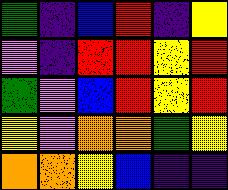[["green", "indigo", "blue", "red", "indigo", "yellow"], ["violet", "indigo", "red", "red", "yellow", "red"], ["green", "violet", "blue", "red", "yellow", "red"], ["yellow", "violet", "orange", "orange", "green", "yellow"], ["orange", "orange", "yellow", "blue", "indigo", "indigo"]]